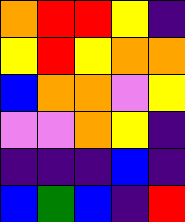[["orange", "red", "red", "yellow", "indigo"], ["yellow", "red", "yellow", "orange", "orange"], ["blue", "orange", "orange", "violet", "yellow"], ["violet", "violet", "orange", "yellow", "indigo"], ["indigo", "indigo", "indigo", "blue", "indigo"], ["blue", "green", "blue", "indigo", "red"]]